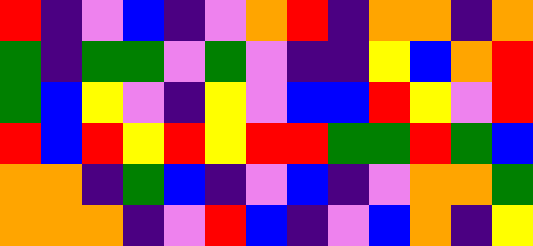[["red", "indigo", "violet", "blue", "indigo", "violet", "orange", "red", "indigo", "orange", "orange", "indigo", "orange"], ["green", "indigo", "green", "green", "violet", "green", "violet", "indigo", "indigo", "yellow", "blue", "orange", "red"], ["green", "blue", "yellow", "violet", "indigo", "yellow", "violet", "blue", "blue", "red", "yellow", "violet", "red"], ["red", "blue", "red", "yellow", "red", "yellow", "red", "red", "green", "green", "red", "green", "blue"], ["orange", "orange", "indigo", "green", "blue", "indigo", "violet", "blue", "indigo", "violet", "orange", "orange", "green"], ["orange", "orange", "orange", "indigo", "violet", "red", "blue", "indigo", "violet", "blue", "orange", "indigo", "yellow"]]